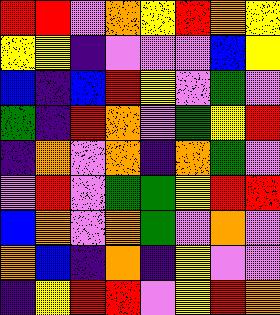[["red", "red", "violet", "orange", "yellow", "red", "orange", "yellow"], ["yellow", "yellow", "indigo", "violet", "violet", "violet", "blue", "yellow"], ["blue", "indigo", "blue", "red", "yellow", "violet", "green", "violet"], ["green", "indigo", "red", "orange", "violet", "green", "yellow", "red"], ["indigo", "orange", "violet", "orange", "indigo", "orange", "green", "violet"], ["violet", "red", "violet", "green", "green", "yellow", "red", "red"], ["blue", "orange", "violet", "orange", "green", "violet", "orange", "violet"], ["orange", "blue", "indigo", "orange", "indigo", "yellow", "violet", "violet"], ["indigo", "yellow", "red", "red", "violet", "yellow", "red", "orange"]]